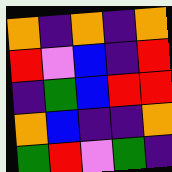[["orange", "indigo", "orange", "indigo", "orange"], ["red", "violet", "blue", "indigo", "red"], ["indigo", "green", "blue", "red", "red"], ["orange", "blue", "indigo", "indigo", "orange"], ["green", "red", "violet", "green", "indigo"]]